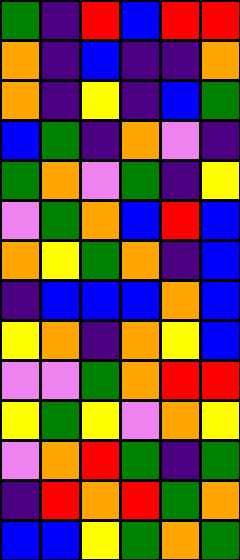[["green", "indigo", "red", "blue", "red", "red"], ["orange", "indigo", "blue", "indigo", "indigo", "orange"], ["orange", "indigo", "yellow", "indigo", "blue", "green"], ["blue", "green", "indigo", "orange", "violet", "indigo"], ["green", "orange", "violet", "green", "indigo", "yellow"], ["violet", "green", "orange", "blue", "red", "blue"], ["orange", "yellow", "green", "orange", "indigo", "blue"], ["indigo", "blue", "blue", "blue", "orange", "blue"], ["yellow", "orange", "indigo", "orange", "yellow", "blue"], ["violet", "violet", "green", "orange", "red", "red"], ["yellow", "green", "yellow", "violet", "orange", "yellow"], ["violet", "orange", "red", "green", "indigo", "green"], ["indigo", "red", "orange", "red", "green", "orange"], ["blue", "blue", "yellow", "green", "orange", "green"]]